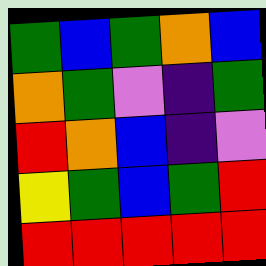[["green", "blue", "green", "orange", "blue"], ["orange", "green", "violet", "indigo", "green"], ["red", "orange", "blue", "indigo", "violet"], ["yellow", "green", "blue", "green", "red"], ["red", "red", "red", "red", "red"]]